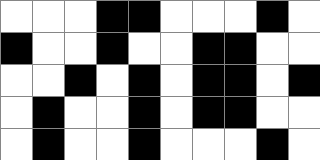[["white", "white", "white", "black", "black", "white", "white", "white", "black", "white"], ["black", "white", "white", "black", "white", "white", "black", "black", "white", "white"], ["white", "white", "black", "white", "black", "white", "black", "black", "white", "black"], ["white", "black", "white", "white", "black", "white", "black", "black", "white", "white"], ["white", "black", "white", "white", "black", "white", "white", "white", "black", "white"]]